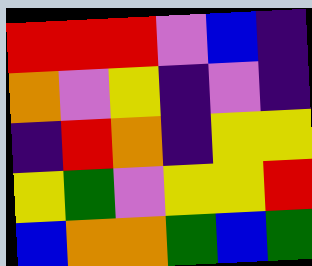[["red", "red", "red", "violet", "blue", "indigo"], ["orange", "violet", "yellow", "indigo", "violet", "indigo"], ["indigo", "red", "orange", "indigo", "yellow", "yellow"], ["yellow", "green", "violet", "yellow", "yellow", "red"], ["blue", "orange", "orange", "green", "blue", "green"]]